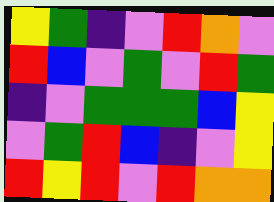[["yellow", "green", "indigo", "violet", "red", "orange", "violet"], ["red", "blue", "violet", "green", "violet", "red", "green"], ["indigo", "violet", "green", "green", "green", "blue", "yellow"], ["violet", "green", "red", "blue", "indigo", "violet", "yellow"], ["red", "yellow", "red", "violet", "red", "orange", "orange"]]